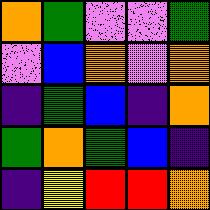[["orange", "green", "violet", "violet", "green"], ["violet", "blue", "orange", "violet", "orange"], ["indigo", "green", "blue", "indigo", "orange"], ["green", "orange", "green", "blue", "indigo"], ["indigo", "yellow", "red", "red", "orange"]]